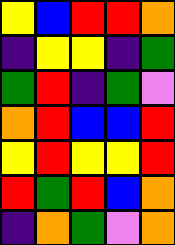[["yellow", "blue", "red", "red", "orange"], ["indigo", "yellow", "yellow", "indigo", "green"], ["green", "red", "indigo", "green", "violet"], ["orange", "red", "blue", "blue", "red"], ["yellow", "red", "yellow", "yellow", "red"], ["red", "green", "red", "blue", "orange"], ["indigo", "orange", "green", "violet", "orange"]]